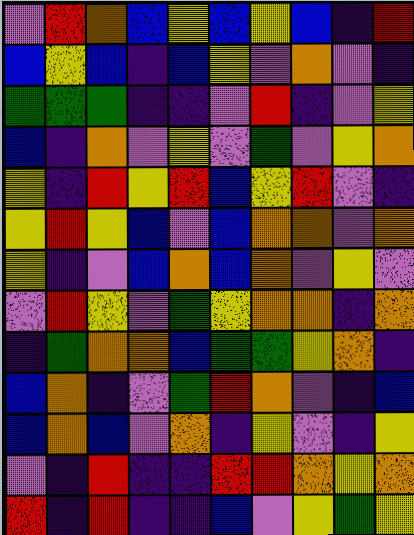[["violet", "red", "orange", "blue", "yellow", "blue", "yellow", "blue", "indigo", "red"], ["blue", "yellow", "blue", "indigo", "blue", "yellow", "violet", "orange", "violet", "indigo"], ["green", "green", "green", "indigo", "indigo", "violet", "red", "indigo", "violet", "yellow"], ["blue", "indigo", "orange", "violet", "yellow", "violet", "green", "violet", "yellow", "orange"], ["yellow", "indigo", "red", "yellow", "red", "blue", "yellow", "red", "violet", "indigo"], ["yellow", "red", "yellow", "blue", "violet", "blue", "orange", "orange", "violet", "orange"], ["yellow", "indigo", "violet", "blue", "orange", "blue", "orange", "violet", "yellow", "violet"], ["violet", "red", "yellow", "violet", "green", "yellow", "orange", "orange", "indigo", "orange"], ["indigo", "green", "orange", "orange", "blue", "green", "green", "yellow", "orange", "indigo"], ["blue", "orange", "indigo", "violet", "green", "red", "orange", "violet", "indigo", "blue"], ["blue", "orange", "blue", "violet", "orange", "indigo", "yellow", "violet", "indigo", "yellow"], ["violet", "indigo", "red", "indigo", "indigo", "red", "red", "orange", "yellow", "orange"], ["red", "indigo", "red", "indigo", "indigo", "blue", "violet", "yellow", "green", "yellow"]]